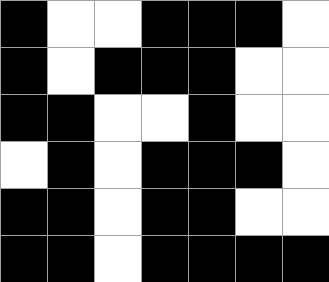[["black", "white", "white", "black", "black", "black", "white"], ["black", "white", "black", "black", "black", "white", "white"], ["black", "black", "white", "white", "black", "white", "white"], ["white", "black", "white", "black", "black", "black", "white"], ["black", "black", "white", "black", "black", "white", "white"], ["black", "black", "white", "black", "black", "black", "black"]]